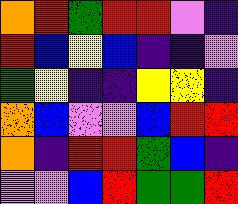[["orange", "red", "green", "red", "red", "violet", "indigo"], ["red", "blue", "yellow", "blue", "indigo", "indigo", "violet"], ["green", "yellow", "indigo", "indigo", "yellow", "yellow", "indigo"], ["orange", "blue", "violet", "violet", "blue", "red", "red"], ["orange", "indigo", "red", "red", "green", "blue", "indigo"], ["violet", "violet", "blue", "red", "green", "green", "red"]]